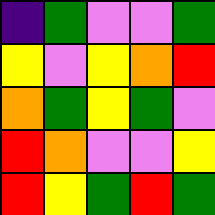[["indigo", "green", "violet", "violet", "green"], ["yellow", "violet", "yellow", "orange", "red"], ["orange", "green", "yellow", "green", "violet"], ["red", "orange", "violet", "violet", "yellow"], ["red", "yellow", "green", "red", "green"]]